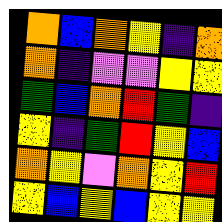[["orange", "blue", "orange", "yellow", "indigo", "orange"], ["orange", "indigo", "violet", "violet", "yellow", "yellow"], ["green", "blue", "orange", "red", "green", "indigo"], ["yellow", "indigo", "green", "red", "yellow", "blue"], ["orange", "yellow", "violet", "orange", "yellow", "red"], ["yellow", "blue", "yellow", "blue", "yellow", "yellow"]]